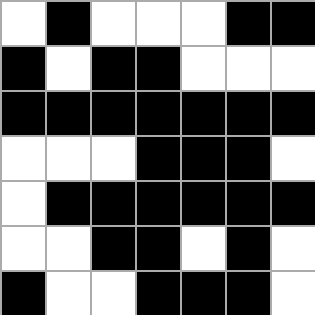[["white", "black", "white", "white", "white", "black", "black"], ["black", "white", "black", "black", "white", "white", "white"], ["black", "black", "black", "black", "black", "black", "black"], ["white", "white", "white", "black", "black", "black", "white"], ["white", "black", "black", "black", "black", "black", "black"], ["white", "white", "black", "black", "white", "black", "white"], ["black", "white", "white", "black", "black", "black", "white"]]